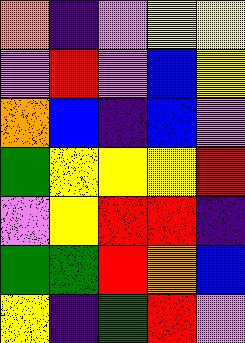[["orange", "indigo", "violet", "yellow", "yellow"], ["violet", "red", "violet", "blue", "yellow"], ["orange", "blue", "indigo", "blue", "violet"], ["green", "yellow", "yellow", "yellow", "red"], ["violet", "yellow", "red", "red", "indigo"], ["green", "green", "red", "orange", "blue"], ["yellow", "indigo", "green", "red", "violet"]]